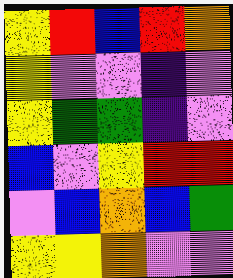[["yellow", "red", "blue", "red", "orange"], ["yellow", "violet", "violet", "indigo", "violet"], ["yellow", "green", "green", "indigo", "violet"], ["blue", "violet", "yellow", "red", "red"], ["violet", "blue", "orange", "blue", "green"], ["yellow", "yellow", "orange", "violet", "violet"]]